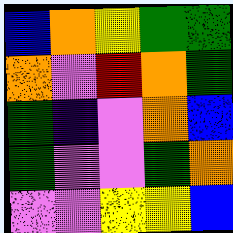[["blue", "orange", "yellow", "green", "green"], ["orange", "violet", "red", "orange", "green"], ["green", "indigo", "violet", "orange", "blue"], ["green", "violet", "violet", "green", "orange"], ["violet", "violet", "yellow", "yellow", "blue"]]